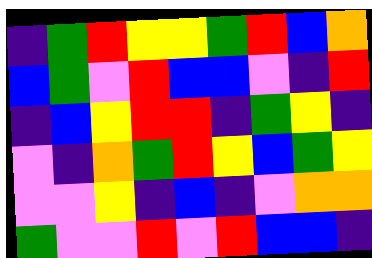[["indigo", "green", "red", "yellow", "yellow", "green", "red", "blue", "orange"], ["blue", "green", "violet", "red", "blue", "blue", "violet", "indigo", "red"], ["indigo", "blue", "yellow", "red", "red", "indigo", "green", "yellow", "indigo"], ["violet", "indigo", "orange", "green", "red", "yellow", "blue", "green", "yellow"], ["violet", "violet", "yellow", "indigo", "blue", "indigo", "violet", "orange", "orange"], ["green", "violet", "violet", "red", "violet", "red", "blue", "blue", "indigo"]]